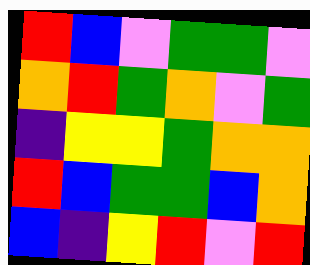[["red", "blue", "violet", "green", "green", "violet"], ["orange", "red", "green", "orange", "violet", "green"], ["indigo", "yellow", "yellow", "green", "orange", "orange"], ["red", "blue", "green", "green", "blue", "orange"], ["blue", "indigo", "yellow", "red", "violet", "red"]]